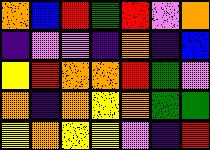[["orange", "blue", "red", "green", "red", "violet", "orange"], ["indigo", "violet", "violet", "indigo", "orange", "indigo", "blue"], ["yellow", "red", "orange", "orange", "red", "green", "violet"], ["orange", "indigo", "orange", "yellow", "orange", "green", "green"], ["yellow", "orange", "yellow", "yellow", "violet", "indigo", "red"]]